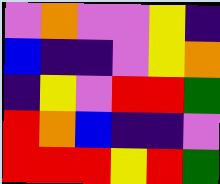[["violet", "orange", "violet", "violet", "yellow", "indigo"], ["blue", "indigo", "indigo", "violet", "yellow", "orange"], ["indigo", "yellow", "violet", "red", "red", "green"], ["red", "orange", "blue", "indigo", "indigo", "violet"], ["red", "red", "red", "yellow", "red", "green"]]